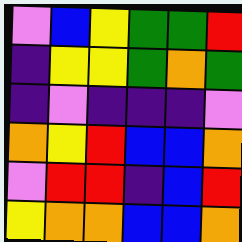[["violet", "blue", "yellow", "green", "green", "red"], ["indigo", "yellow", "yellow", "green", "orange", "green"], ["indigo", "violet", "indigo", "indigo", "indigo", "violet"], ["orange", "yellow", "red", "blue", "blue", "orange"], ["violet", "red", "red", "indigo", "blue", "red"], ["yellow", "orange", "orange", "blue", "blue", "orange"]]